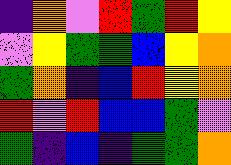[["indigo", "orange", "violet", "red", "green", "red", "yellow"], ["violet", "yellow", "green", "green", "blue", "yellow", "orange"], ["green", "orange", "indigo", "blue", "red", "yellow", "orange"], ["red", "violet", "red", "blue", "blue", "green", "violet"], ["green", "indigo", "blue", "indigo", "green", "green", "orange"]]